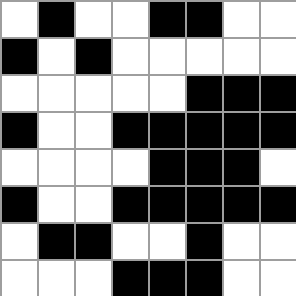[["white", "black", "white", "white", "black", "black", "white", "white"], ["black", "white", "black", "white", "white", "white", "white", "white"], ["white", "white", "white", "white", "white", "black", "black", "black"], ["black", "white", "white", "black", "black", "black", "black", "black"], ["white", "white", "white", "white", "black", "black", "black", "white"], ["black", "white", "white", "black", "black", "black", "black", "black"], ["white", "black", "black", "white", "white", "black", "white", "white"], ["white", "white", "white", "black", "black", "black", "white", "white"]]